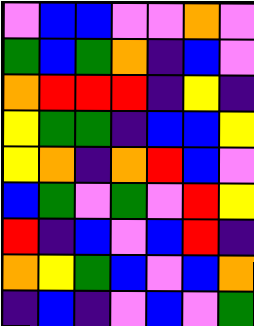[["violet", "blue", "blue", "violet", "violet", "orange", "violet"], ["green", "blue", "green", "orange", "indigo", "blue", "violet"], ["orange", "red", "red", "red", "indigo", "yellow", "indigo"], ["yellow", "green", "green", "indigo", "blue", "blue", "yellow"], ["yellow", "orange", "indigo", "orange", "red", "blue", "violet"], ["blue", "green", "violet", "green", "violet", "red", "yellow"], ["red", "indigo", "blue", "violet", "blue", "red", "indigo"], ["orange", "yellow", "green", "blue", "violet", "blue", "orange"], ["indigo", "blue", "indigo", "violet", "blue", "violet", "green"]]